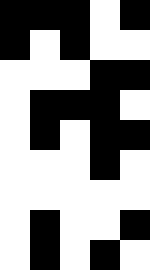[["black", "black", "black", "white", "black"], ["black", "white", "black", "white", "white"], ["white", "white", "white", "black", "black"], ["white", "black", "black", "black", "white"], ["white", "black", "white", "black", "black"], ["white", "white", "white", "black", "white"], ["white", "white", "white", "white", "white"], ["white", "black", "white", "white", "black"], ["white", "black", "white", "black", "white"]]